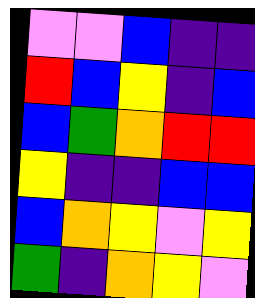[["violet", "violet", "blue", "indigo", "indigo"], ["red", "blue", "yellow", "indigo", "blue"], ["blue", "green", "orange", "red", "red"], ["yellow", "indigo", "indigo", "blue", "blue"], ["blue", "orange", "yellow", "violet", "yellow"], ["green", "indigo", "orange", "yellow", "violet"]]